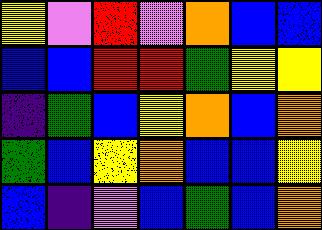[["yellow", "violet", "red", "violet", "orange", "blue", "blue"], ["blue", "blue", "red", "red", "green", "yellow", "yellow"], ["indigo", "green", "blue", "yellow", "orange", "blue", "orange"], ["green", "blue", "yellow", "orange", "blue", "blue", "yellow"], ["blue", "indigo", "violet", "blue", "green", "blue", "orange"]]